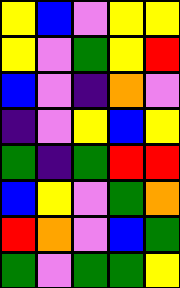[["yellow", "blue", "violet", "yellow", "yellow"], ["yellow", "violet", "green", "yellow", "red"], ["blue", "violet", "indigo", "orange", "violet"], ["indigo", "violet", "yellow", "blue", "yellow"], ["green", "indigo", "green", "red", "red"], ["blue", "yellow", "violet", "green", "orange"], ["red", "orange", "violet", "blue", "green"], ["green", "violet", "green", "green", "yellow"]]